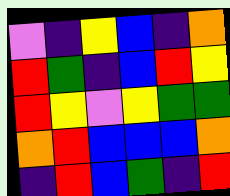[["violet", "indigo", "yellow", "blue", "indigo", "orange"], ["red", "green", "indigo", "blue", "red", "yellow"], ["red", "yellow", "violet", "yellow", "green", "green"], ["orange", "red", "blue", "blue", "blue", "orange"], ["indigo", "red", "blue", "green", "indigo", "red"]]